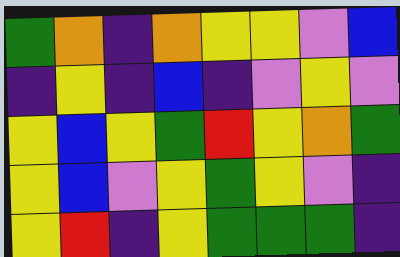[["green", "orange", "indigo", "orange", "yellow", "yellow", "violet", "blue"], ["indigo", "yellow", "indigo", "blue", "indigo", "violet", "yellow", "violet"], ["yellow", "blue", "yellow", "green", "red", "yellow", "orange", "green"], ["yellow", "blue", "violet", "yellow", "green", "yellow", "violet", "indigo"], ["yellow", "red", "indigo", "yellow", "green", "green", "green", "indigo"]]